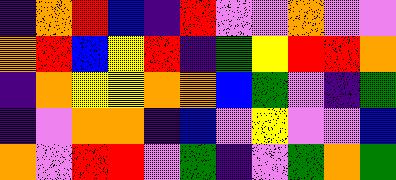[["indigo", "orange", "red", "blue", "indigo", "red", "violet", "violet", "orange", "violet", "violet"], ["orange", "red", "blue", "yellow", "red", "indigo", "green", "yellow", "red", "red", "orange"], ["indigo", "orange", "yellow", "yellow", "orange", "orange", "blue", "green", "violet", "indigo", "green"], ["indigo", "violet", "orange", "orange", "indigo", "blue", "violet", "yellow", "violet", "violet", "blue"], ["orange", "violet", "red", "red", "violet", "green", "indigo", "violet", "green", "orange", "green"]]